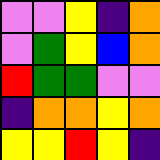[["violet", "violet", "yellow", "indigo", "orange"], ["violet", "green", "yellow", "blue", "orange"], ["red", "green", "green", "violet", "violet"], ["indigo", "orange", "orange", "yellow", "orange"], ["yellow", "yellow", "red", "yellow", "indigo"]]